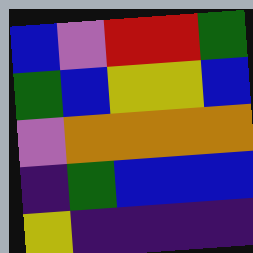[["blue", "violet", "red", "red", "green"], ["green", "blue", "yellow", "yellow", "blue"], ["violet", "orange", "orange", "orange", "orange"], ["indigo", "green", "blue", "blue", "blue"], ["yellow", "indigo", "indigo", "indigo", "indigo"]]